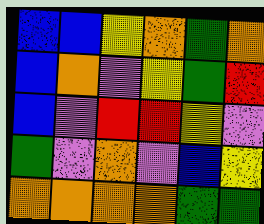[["blue", "blue", "yellow", "orange", "green", "orange"], ["blue", "orange", "violet", "yellow", "green", "red"], ["blue", "violet", "red", "red", "yellow", "violet"], ["green", "violet", "orange", "violet", "blue", "yellow"], ["orange", "orange", "orange", "orange", "green", "green"]]